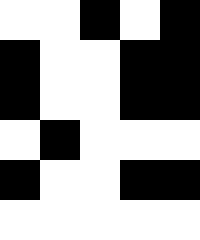[["white", "white", "black", "white", "black"], ["black", "white", "white", "black", "black"], ["black", "white", "white", "black", "black"], ["white", "black", "white", "white", "white"], ["black", "white", "white", "black", "black"], ["white", "white", "white", "white", "white"]]